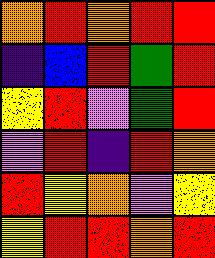[["orange", "red", "orange", "red", "red"], ["indigo", "blue", "red", "green", "red"], ["yellow", "red", "violet", "green", "red"], ["violet", "red", "indigo", "red", "orange"], ["red", "yellow", "orange", "violet", "yellow"], ["yellow", "red", "red", "orange", "red"]]